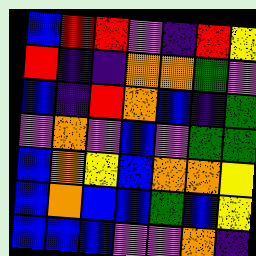[["blue", "red", "red", "violet", "indigo", "red", "yellow"], ["red", "indigo", "indigo", "orange", "orange", "green", "violet"], ["blue", "indigo", "red", "orange", "blue", "indigo", "green"], ["violet", "orange", "violet", "blue", "violet", "green", "green"], ["blue", "orange", "yellow", "blue", "orange", "orange", "yellow"], ["blue", "orange", "blue", "blue", "green", "blue", "yellow"], ["blue", "blue", "blue", "violet", "violet", "orange", "indigo"]]